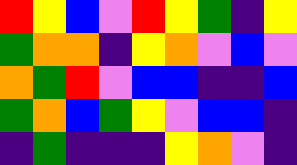[["red", "yellow", "blue", "violet", "red", "yellow", "green", "indigo", "yellow"], ["green", "orange", "orange", "indigo", "yellow", "orange", "violet", "blue", "violet"], ["orange", "green", "red", "violet", "blue", "blue", "indigo", "indigo", "blue"], ["green", "orange", "blue", "green", "yellow", "violet", "blue", "blue", "indigo"], ["indigo", "green", "indigo", "indigo", "indigo", "yellow", "orange", "violet", "indigo"]]